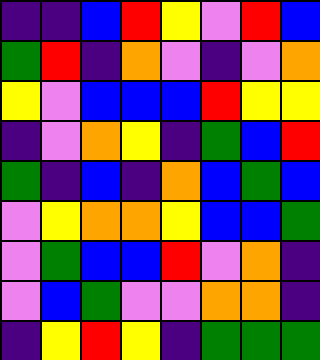[["indigo", "indigo", "blue", "red", "yellow", "violet", "red", "blue"], ["green", "red", "indigo", "orange", "violet", "indigo", "violet", "orange"], ["yellow", "violet", "blue", "blue", "blue", "red", "yellow", "yellow"], ["indigo", "violet", "orange", "yellow", "indigo", "green", "blue", "red"], ["green", "indigo", "blue", "indigo", "orange", "blue", "green", "blue"], ["violet", "yellow", "orange", "orange", "yellow", "blue", "blue", "green"], ["violet", "green", "blue", "blue", "red", "violet", "orange", "indigo"], ["violet", "blue", "green", "violet", "violet", "orange", "orange", "indigo"], ["indigo", "yellow", "red", "yellow", "indigo", "green", "green", "green"]]